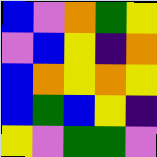[["blue", "violet", "orange", "green", "yellow"], ["violet", "blue", "yellow", "indigo", "orange"], ["blue", "orange", "yellow", "orange", "yellow"], ["blue", "green", "blue", "yellow", "indigo"], ["yellow", "violet", "green", "green", "violet"]]